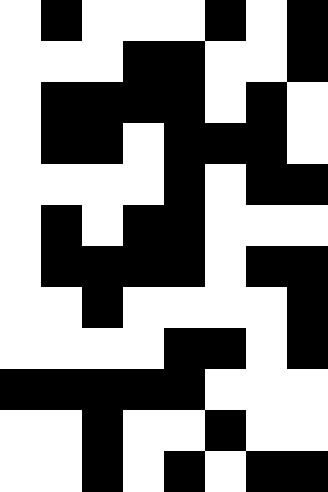[["white", "black", "white", "white", "white", "black", "white", "black"], ["white", "white", "white", "black", "black", "white", "white", "black"], ["white", "black", "black", "black", "black", "white", "black", "white"], ["white", "black", "black", "white", "black", "black", "black", "white"], ["white", "white", "white", "white", "black", "white", "black", "black"], ["white", "black", "white", "black", "black", "white", "white", "white"], ["white", "black", "black", "black", "black", "white", "black", "black"], ["white", "white", "black", "white", "white", "white", "white", "black"], ["white", "white", "white", "white", "black", "black", "white", "black"], ["black", "black", "black", "black", "black", "white", "white", "white"], ["white", "white", "black", "white", "white", "black", "white", "white"], ["white", "white", "black", "white", "black", "white", "black", "black"]]